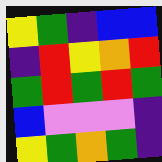[["yellow", "green", "indigo", "blue", "blue"], ["indigo", "red", "yellow", "orange", "red"], ["green", "red", "green", "red", "green"], ["blue", "violet", "violet", "violet", "indigo"], ["yellow", "green", "orange", "green", "indigo"]]